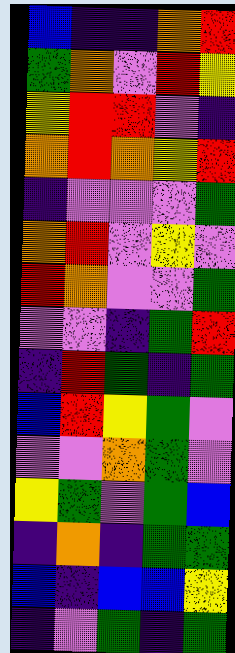[["blue", "indigo", "indigo", "orange", "red"], ["green", "orange", "violet", "red", "yellow"], ["yellow", "red", "red", "violet", "indigo"], ["orange", "red", "orange", "yellow", "red"], ["indigo", "violet", "violet", "violet", "green"], ["orange", "red", "violet", "yellow", "violet"], ["red", "orange", "violet", "violet", "green"], ["violet", "violet", "indigo", "green", "red"], ["indigo", "red", "green", "indigo", "green"], ["blue", "red", "yellow", "green", "violet"], ["violet", "violet", "orange", "green", "violet"], ["yellow", "green", "violet", "green", "blue"], ["indigo", "orange", "indigo", "green", "green"], ["blue", "indigo", "blue", "blue", "yellow"], ["indigo", "violet", "green", "indigo", "green"]]